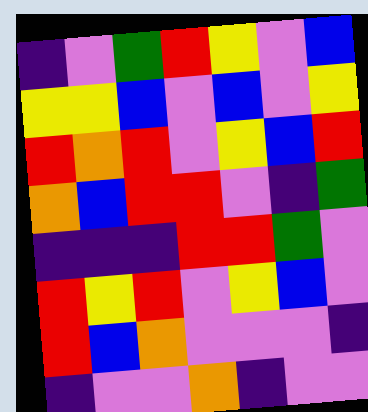[["indigo", "violet", "green", "red", "yellow", "violet", "blue"], ["yellow", "yellow", "blue", "violet", "blue", "violet", "yellow"], ["red", "orange", "red", "violet", "yellow", "blue", "red"], ["orange", "blue", "red", "red", "violet", "indigo", "green"], ["indigo", "indigo", "indigo", "red", "red", "green", "violet"], ["red", "yellow", "red", "violet", "yellow", "blue", "violet"], ["red", "blue", "orange", "violet", "violet", "violet", "indigo"], ["indigo", "violet", "violet", "orange", "indigo", "violet", "violet"]]